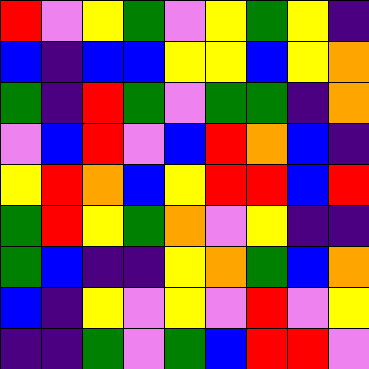[["red", "violet", "yellow", "green", "violet", "yellow", "green", "yellow", "indigo"], ["blue", "indigo", "blue", "blue", "yellow", "yellow", "blue", "yellow", "orange"], ["green", "indigo", "red", "green", "violet", "green", "green", "indigo", "orange"], ["violet", "blue", "red", "violet", "blue", "red", "orange", "blue", "indigo"], ["yellow", "red", "orange", "blue", "yellow", "red", "red", "blue", "red"], ["green", "red", "yellow", "green", "orange", "violet", "yellow", "indigo", "indigo"], ["green", "blue", "indigo", "indigo", "yellow", "orange", "green", "blue", "orange"], ["blue", "indigo", "yellow", "violet", "yellow", "violet", "red", "violet", "yellow"], ["indigo", "indigo", "green", "violet", "green", "blue", "red", "red", "violet"]]